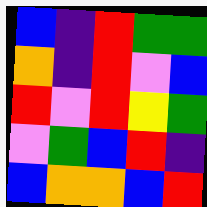[["blue", "indigo", "red", "green", "green"], ["orange", "indigo", "red", "violet", "blue"], ["red", "violet", "red", "yellow", "green"], ["violet", "green", "blue", "red", "indigo"], ["blue", "orange", "orange", "blue", "red"]]